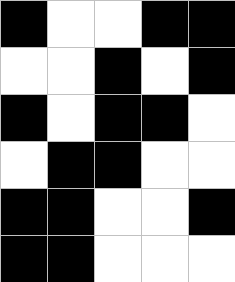[["black", "white", "white", "black", "black"], ["white", "white", "black", "white", "black"], ["black", "white", "black", "black", "white"], ["white", "black", "black", "white", "white"], ["black", "black", "white", "white", "black"], ["black", "black", "white", "white", "white"]]